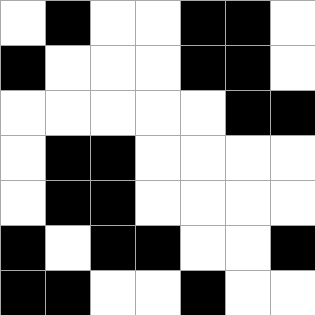[["white", "black", "white", "white", "black", "black", "white"], ["black", "white", "white", "white", "black", "black", "white"], ["white", "white", "white", "white", "white", "black", "black"], ["white", "black", "black", "white", "white", "white", "white"], ["white", "black", "black", "white", "white", "white", "white"], ["black", "white", "black", "black", "white", "white", "black"], ["black", "black", "white", "white", "black", "white", "white"]]